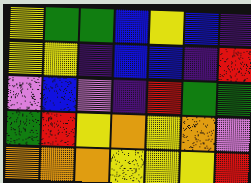[["yellow", "green", "green", "blue", "yellow", "blue", "indigo"], ["yellow", "yellow", "indigo", "blue", "blue", "indigo", "red"], ["violet", "blue", "violet", "indigo", "red", "green", "green"], ["green", "red", "yellow", "orange", "yellow", "orange", "violet"], ["orange", "orange", "orange", "yellow", "yellow", "yellow", "red"]]